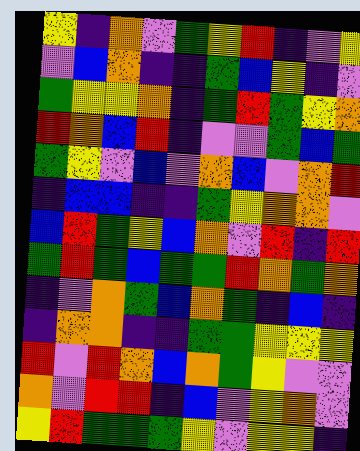[["yellow", "indigo", "orange", "violet", "green", "yellow", "red", "indigo", "violet", "yellow"], ["violet", "blue", "orange", "indigo", "indigo", "green", "blue", "yellow", "indigo", "violet"], ["green", "yellow", "yellow", "orange", "indigo", "green", "red", "green", "yellow", "orange"], ["red", "orange", "blue", "red", "indigo", "violet", "violet", "green", "blue", "green"], ["green", "yellow", "violet", "blue", "violet", "orange", "blue", "violet", "orange", "red"], ["indigo", "blue", "blue", "indigo", "indigo", "green", "yellow", "orange", "orange", "violet"], ["blue", "red", "green", "yellow", "blue", "orange", "violet", "red", "indigo", "red"], ["green", "red", "green", "blue", "green", "green", "red", "orange", "green", "orange"], ["indigo", "violet", "orange", "green", "blue", "orange", "green", "indigo", "blue", "indigo"], ["indigo", "orange", "orange", "indigo", "indigo", "green", "green", "yellow", "yellow", "yellow"], ["red", "violet", "red", "orange", "blue", "orange", "green", "yellow", "violet", "violet"], ["orange", "violet", "red", "red", "indigo", "blue", "violet", "yellow", "orange", "violet"], ["yellow", "red", "green", "green", "green", "yellow", "violet", "yellow", "yellow", "indigo"]]